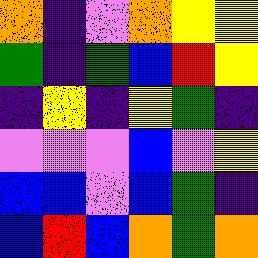[["orange", "indigo", "violet", "orange", "yellow", "yellow"], ["green", "indigo", "green", "blue", "red", "yellow"], ["indigo", "yellow", "indigo", "yellow", "green", "indigo"], ["violet", "violet", "violet", "blue", "violet", "yellow"], ["blue", "blue", "violet", "blue", "green", "indigo"], ["blue", "red", "blue", "orange", "green", "orange"]]